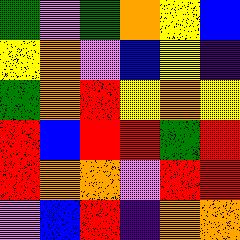[["green", "violet", "green", "orange", "yellow", "blue"], ["yellow", "orange", "violet", "blue", "yellow", "indigo"], ["green", "orange", "red", "yellow", "orange", "yellow"], ["red", "blue", "red", "red", "green", "red"], ["red", "orange", "orange", "violet", "red", "red"], ["violet", "blue", "red", "indigo", "orange", "orange"]]